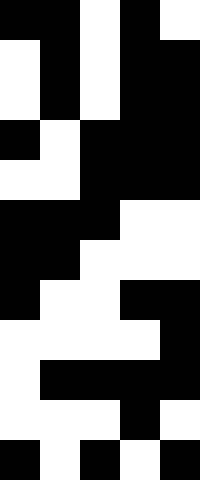[["black", "black", "white", "black", "white"], ["white", "black", "white", "black", "black"], ["white", "black", "white", "black", "black"], ["black", "white", "black", "black", "black"], ["white", "white", "black", "black", "black"], ["black", "black", "black", "white", "white"], ["black", "black", "white", "white", "white"], ["black", "white", "white", "black", "black"], ["white", "white", "white", "white", "black"], ["white", "black", "black", "black", "black"], ["white", "white", "white", "black", "white"], ["black", "white", "black", "white", "black"]]